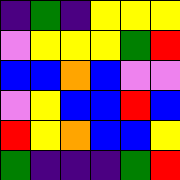[["indigo", "green", "indigo", "yellow", "yellow", "yellow"], ["violet", "yellow", "yellow", "yellow", "green", "red"], ["blue", "blue", "orange", "blue", "violet", "violet"], ["violet", "yellow", "blue", "blue", "red", "blue"], ["red", "yellow", "orange", "blue", "blue", "yellow"], ["green", "indigo", "indigo", "indigo", "green", "red"]]